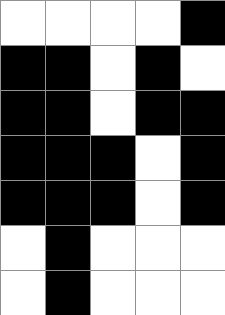[["white", "white", "white", "white", "black"], ["black", "black", "white", "black", "white"], ["black", "black", "white", "black", "black"], ["black", "black", "black", "white", "black"], ["black", "black", "black", "white", "black"], ["white", "black", "white", "white", "white"], ["white", "black", "white", "white", "white"]]